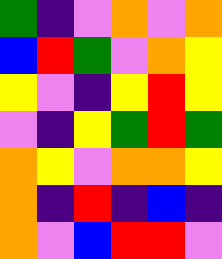[["green", "indigo", "violet", "orange", "violet", "orange"], ["blue", "red", "green", "violet", "orange", "yellow"], ["yellow", "violet", "indigo", "yellow", "red", "yellow"], ["violet", "indigo", "yellow", "green", "red", "green"], ["orange", "yellow", "violet", "orange", "orange", "yellow"], ["orange", "indigo", "red", "indigo", "blue", "indigo"], ["orange", "violet", "blue", "red", "red", "violet"]]